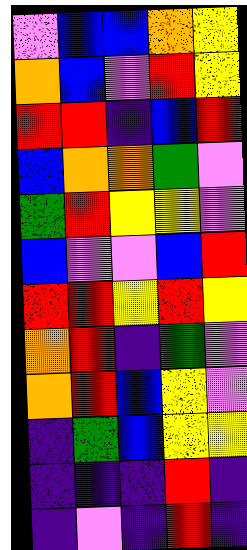[["violet", "blue", "blue", "orange", "yellow"], ["orange", "blue", "violet", "red", "yellow"], ["red", "red", "indigo", "blue", "red"], ["blue", "orange", "orange", "green", "violet"], ["green", "red", "yellow", "yellow", "violet"], ["blue", "violet", "violet", "blue", "red"], ["red", "red", "yellow", "red", "yellow"], ["orange", "red", "indigo", "green", "violet"], ["orange", "red", "blue", "yellow", "violet"], ["indigo", "green", "blue", "yellow", "yellow"], ["indigo", "indigo", "indigo", "red", "indigo"], ["indigo", "violet", "indigo", "red", "indigo"]]